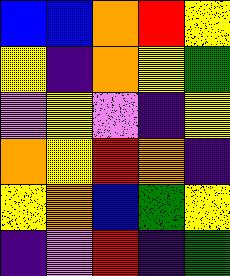[["blue", "blue", "orange", "red", "yellow"], ["yellow", "indigo", "orange", "yellow", "green"], ["violet", "yellow", "violet", "indigo", "yellow"], ["orange", "yellow", "red", "orange", "indigo"], ["yellow", "orange", "blue", "green", "yellow"], ["indigo", "violet", "red", "indigo", "green"]]